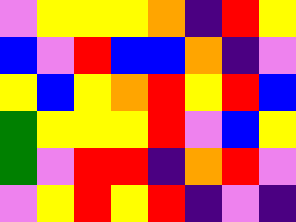[["violet", "yellow", "yellow", "yellow", "orange", "indigo", "red", "yellow"], ["blue", "violet", "red", "blue", "blue", "orange", "indigo", "violet"], ["yellow", "blue", "yellow", "orange", "red", "yellow", "red", "blue"], ["green", "yellow", "yellow", "yellow", "red", "violet", "blue", "yellow"], ["green", "violet", "red", "red", "indigo", "orange", "red", "violet"], ["violet", "yellow", "red", "yellow", "red", "indigo", "violet", "indigo"]]